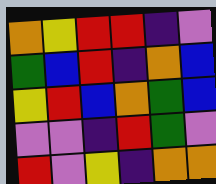[["orange", "yellow", "red", "red", "indigo", "violet"], ["green", "blue", "red", "indigo", "orange", "blue"], ["yellow", "red", "blue", "orange", "green", "blue"], ["violet", "violet", "indigo", "red", "green", "violet"], ["red", "violet", "yellow", "indigo", "orange", "orange"]]